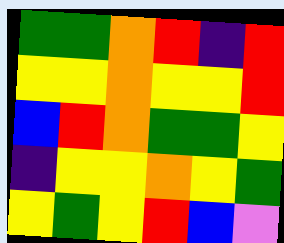[["green", "green", "orange", "red", "indigo", "red"], ["yellow", "yellow", "orange", "yellow", "yellow", "red"], ["blue", "red", "orange", "green", "green", "yellow"], ["indigo", "yellow", "yellow", "orange", "yellow", "green"], ["yellow", "green", "yellow", "red", "blue", "violet"]]